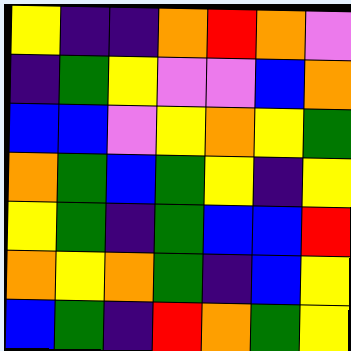[["yellow", "indigo", "indigo", "orange", "red", "orange", "violet"], ["indigo", "green", "yellow", "violet", "violet", "blue", "orange"], ["blue", "blue", "violet", "yellow", "orange", "yellow", "green"], ["orange", "green", "blue", "green", "yellow", "indigo", "yellow"], ["yellow", "green", "indigo", "green", "blue", "blue", "red"], ["orange", "yellow", "orange", "green", "indigo", "blue", "yellow"], ["blue", "green", "indigo", "red", "orange", "green", "yellow"]]